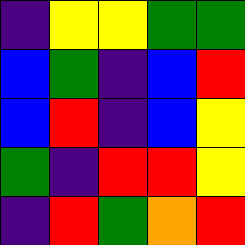[["indigo", "yellow", "yellow", "green", "green"], ["blue", "green", "indigo", "blue", "red"], ["blue", "red", "indigo", "blue", "yellow"], ["green", "indigo", "red", "red", "yellow"], ["indigo", "red", "green", "orange", "red"]]